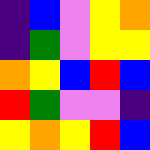[["indigo", "blue", "violet", "yellow", "orange"], ["indigo", "green", "violet", "yellow", "yellow"], ["orange", "yellow", "blue", "red", "blue"], ["red", "green", "violet", "violet", "indigo"], ["yellow", "orange", "yellow", "red", "blue"]]